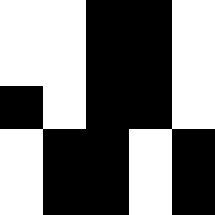[["white", "white", "black", "black", "white"], ["white", "white", "black", "black", "white"], ["black", "white", "black", "black", "white"], ["white", "black", "black", "white", "black"], ["white", "black", "black", "white", "black"]]